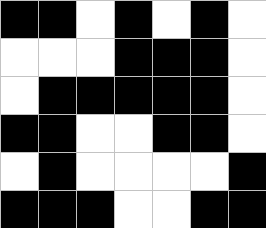[["black", "black", "white", "black", "white", "black", "white"], ["white", "white", "white", "black", "black", "black", "white"], ["white", "black", "black", "black", "black", "black", "white"], ["black", "black", "white", "white", "black", "black", "white"], ["white", "black", "white", "white", "white", "white", "black"], ["black", "black", "black", "white", "white", "black", "black"]]